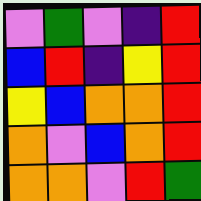[["violet", "green", "violet", "indigo", "red"], ["blue", "red", "indigo", "yellow", "red"], ["yellow", "blue", "orange", "orange", "red"], ["orange", "violet", "blue", "orange", "red"], ["orange", "orange", "violet", "red", "green"]]